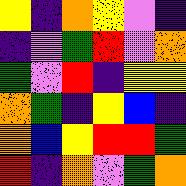[["yellow", "indigo", "orange", "yellow", "violet", "indigo"], ["indigo", "violet", "green", "red", "violet", "orange"], ["green", "violet", "red", "indigo", "yellow", "yellow"], ["orange", "green", "indigo", "yellow", "blue", "indigo"], ["orange", "blue", "yellow", "red", "red", "green"], ["red", "indigo", "orange", "violet", "green", "orange"]]